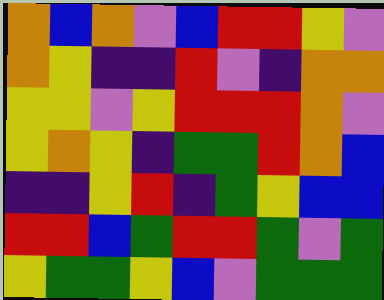[["orange", "blue", "orange", "violet", "blue", "red", "red", "yellow", "violet"], ["orange", "yellow", "indigo", "indigo", "red", "violet", "indigo", "orange", "orange"], ["yellow", "yellow", "violet", "yellow", "red", "red", "red", "orange", "violet"], ["yellow", "orange", "yellow", "indigo", "green", "green", "red", "orange", "blue"], ["indigo", "indigo", "yellow", "red", "indigo", "green", "yellow", "blue", "blue"], ["red", "red", "blue", "green", "red", "red", "green", "violet", "green"], ["yellow", "green", "green", "yellow", "blue", "violet", "green", "green", "green"]]